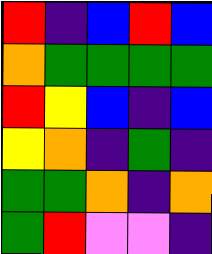[["red", "indigo", "blue", "red", "blue"], ["orange", "green", "green", "green", "green"], ["red", "yellow", "blue", "indigo", "blue"], ["yellow", "orange", "indigo", "green", "indigo"], ["green", "green", "orange", "indigo", "orange"], ["green", "red", "violet", "violet", "indigo"]]